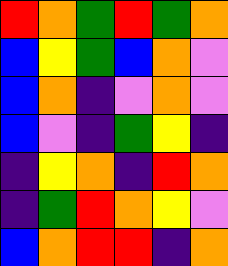[["red", "orange", "green", "red", "green", "orange"], ["blue", "yellow", "green", "blue", "orange", "violet"], ["blue", "orange", "indigo", "violet", "orange", "violet"], ["blue", "violet", "indigo", "green", "yellow", "indigo"], ["indigo", "yellow", "orange", "indigo", "red", "orange"], ["indigo", "green", "red", "orange", "yellow", "violet"], ["blue", "orange", "red", "red", "indigo", "orange"]]